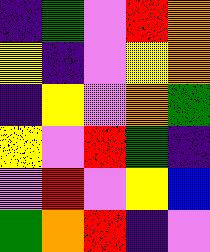[["indigo", "green", "violet", "red", "orange"], ["yellow", "indigo", "violet", "yellow", "orange"], ["indigo", "yellow", "violet", "orange", "green"], ["yellow", "violet", "red", "green", "indigo"], ["violet", "red", "violet", "yellow", "blue"], ["green", "orange", "red", "indigo", "violet"]]